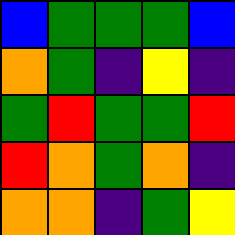[["blue", "green", "green", "green", "blue"], ["orange", "green", "indigo", "yellow", "indigo"], ["green", "red", "green", "green", "red"], ["red", "orange", "green", "orange", "indigo"], ["orange", "orange", "indigo", "green", "yellow"]]